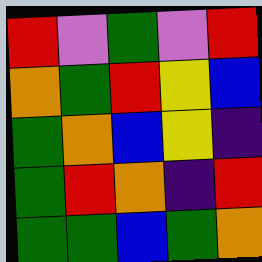[["red", "violet", "green", "violet", "red"], ["orange", "green", "red", "yellow", "blue"], ["green", "orange", "blue", "yellow", "indigo"], ["green", "red", "orange", "indigo", "red"], ["green", "green", "blue", "green", "orange"]]